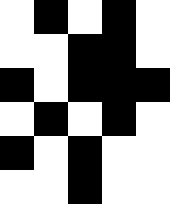[["white", "black", "white", "black", "white"], ["white", "white", "black", "black", "white"], ["black", "white", "black", "black", "black"], ["white", "black", "white", "black", "white"], ["black", "white", "black", "white", "white"], ["white", "white", "black", "white", "white"]]